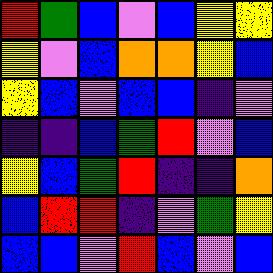[["red", "green", "blue", "violet", "blue", "yellow", "yellow"], ["yellow", "violet", "blue", "orange", "orange", "yellow", "blue"], ["yellow", "blue", "violet", "blue", "blue", "indigo", "violet"], ["indigo", "indigo", "blue", "green", "red", "violet", "blue"], ["yellow", "blue", "green", "red", "indigo", "indigo", "orange"], ["blue", "red", "red", "indigo", "violet", "green", "yellow"], ["blue", "blue", "violet", "red", "blue", "violet", "blue"]]